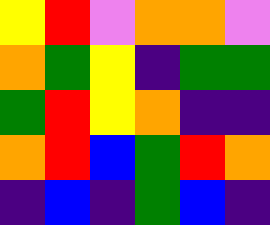[["yellow", "red", "violet", "orange", "orange", "violet"], ["orange", "green", "yellow", "indigo", "green", "green"], ["green", "red", "yellow", "orange", "indigo", "indigo"], ["orange", "red", "blue", "green", "red", "orange"], ["indigo", "blue", "indigo", "green", "blue", "indigo"]]